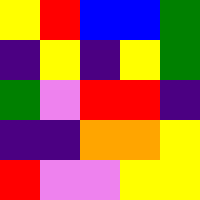[["yellow", "red", "blue", "blue", "green"], ["indigo", "yellow", "indigo", "yellow", "green"], ["green", "violet", "red", "red", "indigo"], ["indigo", "indigo", "orange", "orange", "yellow"], ["red", "violet", "violet", "yellow", "yellow"]]